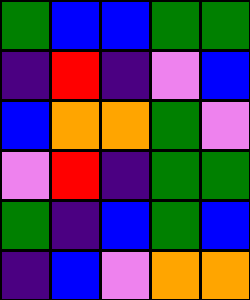[["green", "blue", "blue", "green", "green"], ["indigo", "red", "indigo", "violet", "blue"], ["blue", "orange", "orange", "green", "violet"], ["violet", "red", "indigo", "green", "green"], ["green", "indigo", "blue", "green", "blue"], ["indigo", "blue", "violet", "orange", "orange"]]